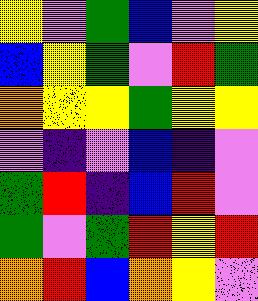[["yellow", "violet", "green", "blue", "violet", "yellow"], ["blue", "yellow", "green", "violet", "red", "green"], ["orange", "yellow", "yellow", "green", "yellow", "yellow"], ["violet", "indigo", "violet", "blue", "indigo", "violet"], ["green", "red", "indigo", "blue", "red", "violet"], ["green", "violet", "green", "red", "yellow", "red"], ["orange", "red", "blue", "orange", "yellow", "violet"]]